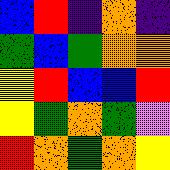[["blue", "red", "indigo", "orange", "indigo"], ["green", "blue", "green", "orange", "orange"], ["yellow", "red", "blue", "blue", "red"], ["yellow", "green", "orange", "green", "violet"], ["red", "orange", "green", "orange", "yellow"]]